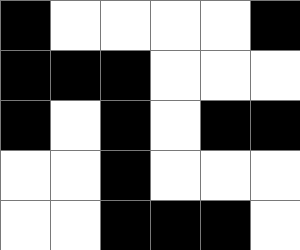[["black", "white", "white", "white", "white", "black"], ["black", "black", "black", "white", "white", "white"], ["black", "white", "black", "white", "black", "black"], ["white", "white", "black", "white", "white", "white"], ["white", "white", "black", "black", "black", "white"]]